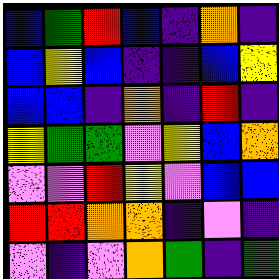[["blue", "green", "red", "blue", "indigo", "orange", "indigo"], ["blue", "yellow", "blue", "indigo", "indigo", "blue", "yellow"], ["blue", "blue", "indigo", "orange", "indigo", "red", "indigo"], ["yellow", "green", "green", "violet", "yellow", "blue", "orange"], ["violet", "violet", "red", "yellow", "violet", "blue", "blue"], ["red", "red", "orange", "orange", "indigo", "violet", "indigo"], ["violet", "indigo", "violet", "orange", "green", "indigo", "green"]]